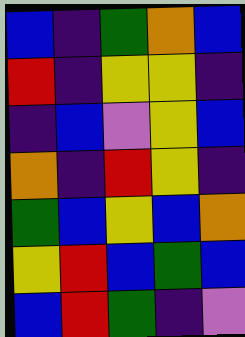[["blue", "indigo", "green", "orange", "blue"], ["red", "indigo", "yellow", "yellow", "indigo"], ["indigo", "blue", "violet", "yellow", "blue"], ["orange", "indigo", "red", "yellow", "indigo"], ["green", "blue", "yellow", "blue", "orange"], ["yellow", "red", "blue", "green", "blue"], ["blue", "red", "green", "indigo", "violet"]]